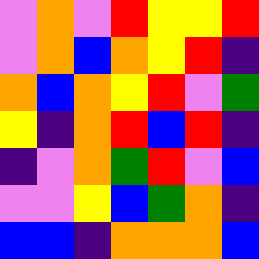[["violet", "orange", "violet", "red", "yellow", "yellow", "red"], ["violet", "orange", "blue", "orange", "yellow", "red", "indigo"], ["orange", "blue", "orange", "yellow", "red", "violet", "green"], ["yellow", "indigo", "orange", "red", "blue", "red", "indigo"], ["indigo", "violet", "orange", "green", "red", "violet", "blue"], ["violet", "violet", "yellow", "blue", "green", "orange", "indigo"], ["blue", "blue", "indigo", "orange", "orange", "orange", "blue"]]